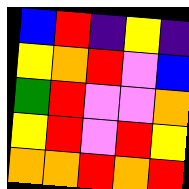[["blue", "red", "indigo", "yellow", "indigo"], ["yellow", "orange", "red", "violet", "blue"], ["green", "red", "violet", "violet", "orange"], ["yellow", "red", "violet", "red", "yellow"], ["orange", "orange", "red", "orange", "red"]]